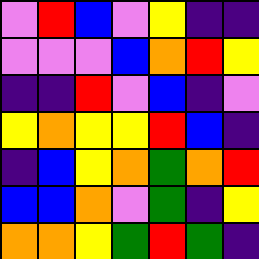[["violet", "red", "blue", "violet", "yellow", "indigo", "indigo"], ["violet", "violet", "violet", "blue", "orange", "red", "yellow"], ["indigo", "indigo", "red", "violet", "blue", "indigo", "violet"], ["yellow", "orange", "yellow", "yellow", "red", "blue", "indigo"], ["indigo", "blue", "yellow", "orange", "green", "orange", "red"], ["blue", "blue", "orange", "violet", "green", "indigo", "yellow"], ["orange", "orange", "yellow", "green", "red", "green", "indigo"]]